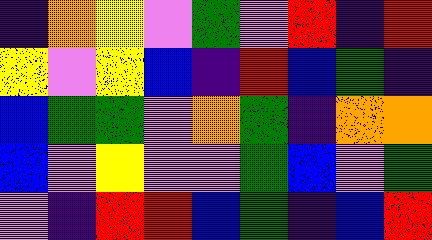[["indigo", "orange", "yellow", "violet", "green", "violet", "red", "indigo", "red"], ["yellow", "violet", "yellow", "blue", "indigo", "red", "blue", "green", "indigo"], ["blue", "green", "green", "violet", "orange", "green", "indigo", "orange", "orange"], ["blue", "violet", "yellow", "violet", "violet", "green", "blue", "violet", "green"], ["violet", "indigo", "red", "red", "blue", "green", "indigo", "blue", "red"]]